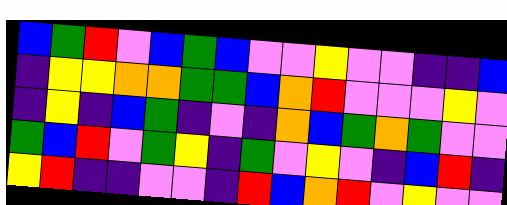[["blue", "green", "red", "violet", "blue", "green", "blue", "violet", "violet", "yellow", "violet", "violet", "indigo", "indigo", "blue"], ["indigo", "yellow", "yellow", "orange", "orange", "green", "green", "blue", "orange", "red", "violet", "violet", "violet", "yellow", "violet"], ["indigo", "yellow", "indigo", "blue", "green", "indigo", "violet", "indigo", "orange", "blue", "green", "orange", "green", "violet", "violet"], ["green", "blue", "red", "violet", "green", "yellow", "indigo", "green", "violet", "yellow", "violet", "indigo", "blue", "red", "indigo"], ["yellow", "red", "indigo", "indigo", "violet", "violet", "indigo", "red", "blue", "orange", "red", "violet", "yellow", "violet", "violet"]]